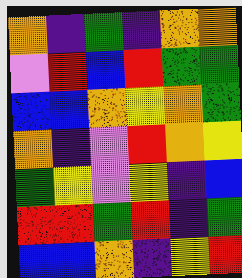[["orange", "indigo", "green", "indigo", "orange", "orange"], ["violet", "red", "blue", "red", "green", "green"], ["blue", "blue", "orange", "yellow", "orange", "green"], ["orange", "indigo", "violet", "red", "orange", "yellow"], ["green", "yellow", "violet", "yellow", "indigo", "blue"], ["red", "red", "green", "red", "indigo", "green"], ["blue", "blue", "orange", "indigo", "yellow", "red"]]